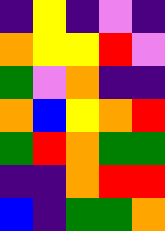[["indigo", "yellow", "indigo", "violet", "indigo"], ["orange", "yellow", "yellow", "red", "violet"], ["green", "violet", "orange", "indigo", "indigo"], ["orange", "blue", "yellow", "orange", "red"], ["green", "red", "orange", "green", "green"], ["indigo", "indigo", "orange", "red", "red"], ["blue", "indigo", "green", "green", "orange"]]